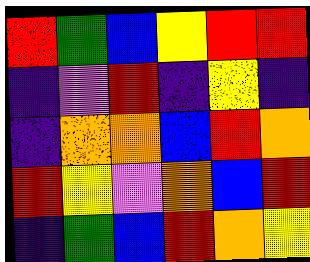[["red", "green", "blue", "yellow", "red", "red"], ["indigo", "violet", "red", "indigo", "yellow", "indigo"], ["indigo", "orange", "orange", "blue", "red", "orange"], ["red", "yellow", "violet", "orange", "blue", "red"], ["indigo", "green", "blue", "red", "orange", "yellow"]]